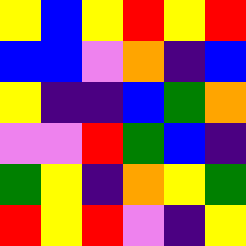[["yellow", "blue", "yellow", "red", "yellow", "red"], ["blue", "blue", "violet", "orange", "indigo", "blue"], ["yellow", "indigo", "indigo", "blue", "green", "orange"], ["violet", "violet", "red", "green", "blue", "indigo"], ["green", "yellow", "indigo", "orange", "yellow", "green"], ["red", "yellow", "red", "violet", "indigo", "yellow"]]